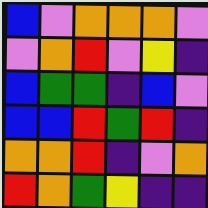[["blue", "violet", "orange", "orange", "orange", "violet"], ["violet", "orange", "red", "violet", "yellow", "indigo"], ["blue", "green", "green", "indigo", "blue", "violet"], ["blue", "blue", "red", "green", "red", "indigo"], ["orange", "orange", "red", "indigo", "violet", "orange"], ["red", "orange", "green", "yellow", "indigo", "indigo"]]